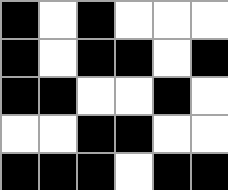[["black", "white", "black", "white", "white", "white"], ["black", "white", "black", "black", "white", "black"], ["black", "black", "white", "white", "black", "white"], ["white", "white", "black", "black", "white", "white"], ["black", "black", "black", "white", "black", "black"]]